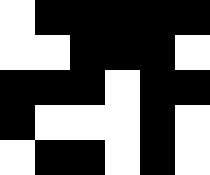[["white", "black", "black", "black", "black", "black"], ["white", "white", "black", "black", "black", "white"], ["black", "black", "black", "white", "black", "black"], ["black", "white", "white", "white", "black", "white"], ["white", "black", "black", "white", "black", "white"]]